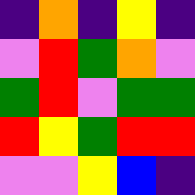[["indigo", "orange", "indigo", "yellow", "indigo"], ["violet", "red", "green", "orange", "violet"], ["green", "red", "violet", "green", "green"], ["red", "yellow", "green", "red", "red"], ["violet", "violet", "yellow", "blue", "indigo"]]